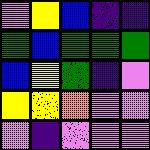[["violet", "yellow", "blue", "indigo", "indigo"], ["green", "blue", "green", "green", "green"], ["blue", "yellow", "green", "indigo", "violet"], ["yellow", "yellow", "orange", "violet", "violet"], ["violet", "indigo", "violet", "violet", "violet"]]